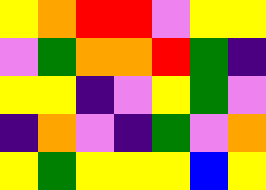[["yellow", "orange", "red", "red", "violet", "yellow", "yellow"], ["violet", "green", "orange", "orange", "red", "green", "indigo"], ["yellow", "yellow", "indigo", "violet", "yellow", "green", "violet"], ["indigo", "orange", "violet", "indigo", "green", "violet", "orange"], ["yellow", "green", "yellow", "yellow", "yellow", "blue", "yellow"]]